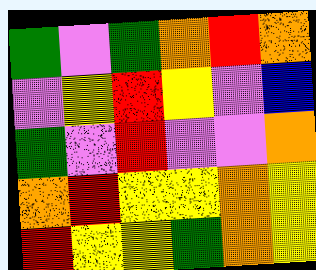[["green", "violet", "green", "orange", "red", "orange"], ["violet", "yellow", "red", "yellow", "violet", "blue"], ["green", "violet", "red", "violet", "violet", "orange"], ["orange", "red", "yellow", "yellow", "orange", "yellow"], ["red", "yellow", "yellow", "green", "orange", "yellow"]]